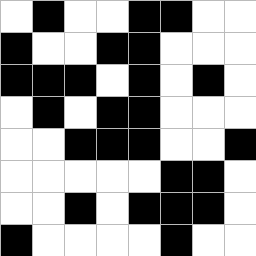[["white", "black", "white", "white", "black", "black", "white", "white"], ["black", "white", "white", "black", "black", "white", "white", "white"], ["black", "black", "black", "white", "black", "white", "black", "white"], ["white", "black", "white", "black", "black", "white", "white", "white"], ["white", "white", "black", "black", "black", "white", "white", "black"], ["white", "white", "white", "white", "white", "black", "black", "white"], ["white", "white", "black", "white", "black", "black", "black", "white"], ["black", "white", "white", "white", "white", "black", "white", "white"]]